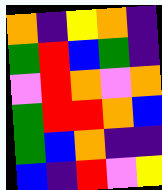[["orange", "indigo", "yellow", "orange", "indigo"], ["green", "red", "blue", "green", "indigo"], ["violet", "red", "orange", "violet", "orange"], ["green", "red", "red", "orange", "blue"], ["green", "blue", "orange", "indigo", "indigo"], ["blue", "indigo", "red", "violet", "yellow"]]